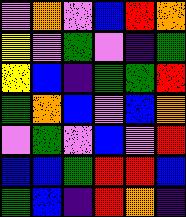[["violet", "orange", "violet", "blue", "red", "orange"], ["yellow", "violet", "green", "violet", "indigo", "green"], ["yellow", "blue", "indigo", "green", "green", "red"], ["green", "orange", "blue", "violet", "blue", "orange"], ["violet", "green", "violet", "blue", "violet", "red"], ["blue", "blue", "green", "red", "red", "blue"], ["green", "blue", "indigo", "red", "orange", "indigo"]]